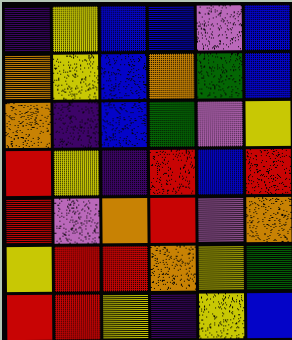[["indigo", "yellow", "blue", "blue", "violet", "blue"], ["orange", "yellow", "blue", "orange", "green", "blue"], ["orange", "indigo", "blue", "green", "violet", "yellow"], ["red", "yellow", "indigo", "red", "blue", "red"], ["red", "violet", "orange", "red", "violet", "orange"], ["yellow", "red", "red", "orange", "yellow", "green"], ["red", "red", "yellow", "indigo", "yellow", "blue"]]